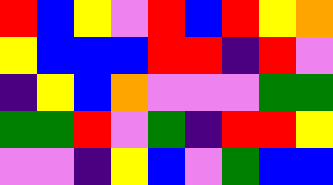[["red", "blue", "yellow", "violet", "red", "blue", "red", "yellow", "orange"], ["yellow", "blue", "blue", "blue", "red", "red", "indigo", "red", "violet"], ["indigo", "yellow", "blue", "orange", "violet", "violet", "violet", "green", "green"], ["green", "green", "red", "violet", "green", "indigo", "red", "red", "yellow"], ["violet", "violet", "indigo", "yellow", "blue", "violet", "green", "blue", "blue"]]